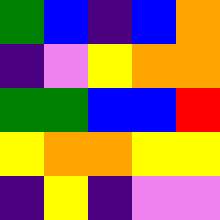[["green", "blue", "indigo", "blue", "orange"], ["indigo", "violet", "yellow", "orange", "orange"], ["green", "green", "blue", "blue", "red"], ["yellow", "orange", "orange", "yellow", "yellow"], ["indigo", "yellow", "indigo", "violet", "violet"]]